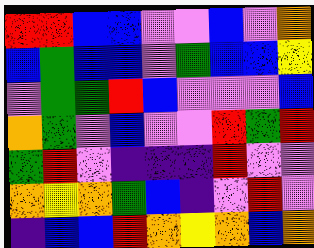[["red", "red", "blue", "blue", "violet", "violet", "blue", "violet", "orange"], ["blue", "green", "blue", "blue", "violet", "green", "blue", "blue", "yellow"], ["violet", "green", "green", "red", "blue", "violet", "violet", "violet", "blue"], ["orange", "green", "violet", "blue", "violet", "violet", "red", "green", "red"], ["green", "red", "violet", "indigo", "indigo", "indigo", "red", "violet", "violet"], ["orange", "yellow", "orange", "green", "blue", "indigo", "violet", "red", "violet"], ["indigo", "blue", "blue", "red", "orange", "yellow", "orange", "blue", "orange"]]